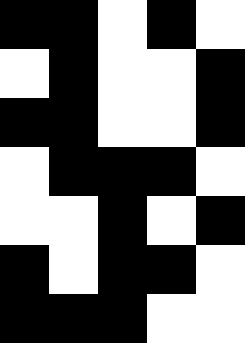[["black", "black", "white", "black", "white"], ["white", "black", "white", "white", "black"], ["black", "black", "white", "white", "black"], ["white", "black", "black", "black", "white"], ["white", "white", "black", "white", "black"], ["black", "white", "black", "black", "white"], ["black", "black", "black", "white", "white"]]